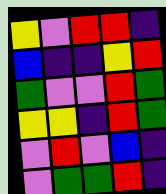[["yellow", "violet", "red", "red", "indigo"], ["blue", "indigo", "indigo", "yellow", "red"], ["green", "violet", "violet", "red", "green"], ["yellow", "yellow", "indigo", "red", "green"], ["violet", "red", "violet", "blue", "indigo"], ["violet", "green", "green", "red", "indigo"]]